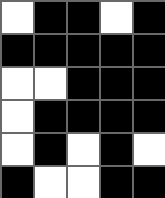[["white", "black", "black", "white", "black"], ["black", "black", "black", "black", "black"], ["white", "white", "black", "black", "black"], ["white", "black", "black", "black", "black"], ["white", "black", "white", "black", "white"], ["black", "white", "white", "black", "black"]]